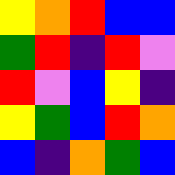[["yellow", "orange", "red", "blue", "blue"], ["green", "red", "indigo", "red", "violet"], ["red", "violet", "blue", "yellow", "indigo"], ["yellow", "green", "blue", "red", "orange"], ["blue", "indigo", "orange", "green", "blue"]]